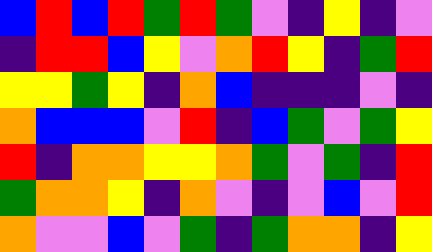[["blue", "red", "blue", "red", "green", "red", "green", "violet", "indigo", "yellow", "indigo", "violet"], ["indigo", "red", "red", "blue", "yellow", "violet", "orange", "red", "yellow", "indigo", "green", "red"], ["yellow", "yellow", "green", "yellow", "indigo", "orange", "blue", "indigo", "indigo", "indigo", "violet", "indigo"], ["orange", "blue", "blue", "blue", "violet", "red", "indigo", "blue", "green", "violet", "green", "yellow"], ["red", "indigo", "orange", "orange", "yellow", "yellow", "orange", "green", "violet", "green", "indigo", "red"], ["green", "orange", "orange", "yellow", "indigo", "orange", "violet", "indigo", "violet", "blue", "violet", "red"], ["orange", "violet", "violet", "blue", "violet", "green", "indigo", "green", "orange", "orange", "indigo", "yellow"]]